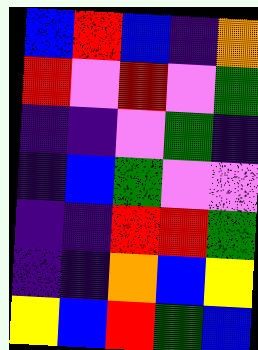[["blue", "red", "blue", "indigo", "orange"], ["red", "violet", "red", "violet", "green"], ["indigo", "indigo", "violet", "green", "indigo"], ["indigo", "blue", "green", "violet", "violet"], ["indigo", "indigo", "red", "red", "green"], ["indigo", "indigo", "orange", "blue", "yellow"], ["yellow", "blue", "red", "green", "blue"]]